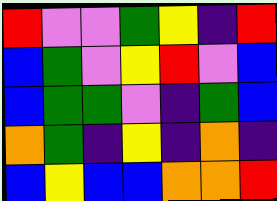[["red", "violet", "violet", "green", "yellow", "indigo", "red"], ["blue", "green", "violet", "yellow", "red", "violet", "blue"], ["blue", "green", "green", "violet", "indigo", "green", "blue"], ["orange", "green", "indigo", "yellow", "indigo", "orange", "indigo"], ["blue", "yellow", "blue", "blue", "orange", "orange", "red"]]